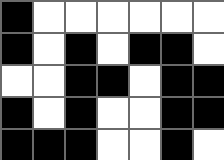[["black", "white", "white", "white", "white", "white", "white"], ["black", "white", "black", "white", "black", "black", "white"], ["white", "white", "black", "black", "white", "black", "black"], ["black", "white", "black", "white", "white", "black", "black"], ["black", "black", "black", "white", "white", "black", "white"]]